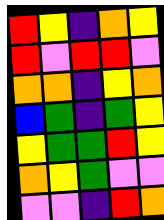[["red", "yellow", "indigo", "orange", "yellow"], ["red", "violet", "red", "red", "violet"], ["orange", "orange", "indigo", "yellow", "orange"], ["blue", "green", "indigo", "green", "yellow"], ["yellow", "green", "green", "red", "yellow"], ["orange", "yellow", "green", "violet", "violet"], ["violet", "violet", "indigo", "red", "orange"]]